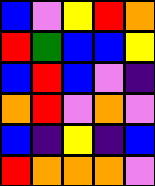[["blue", "violet", "yellow", "red", "orange"], ["red", "green", "blue", "blue", "yellow"], ["blue", "red", "blue", "violet", "indigo"], ["orange", "red", "violet", "orange", "violet"], ["blue", "indigo", "yellow", "indigo", "blue"], ["red", "orange", "orange", "orange", "violet"]]